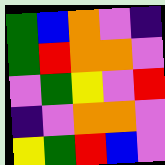[["green", "blue", "orange", "violet", "indigo"], ["green", "red", "orange", "orange", "violet"], ["violet", "green", "yellow", "violet", "red"], ["indigo", "violet", "orange", "orange", "violet"], ["yellow", "green", "red", "blue", "violet"]]